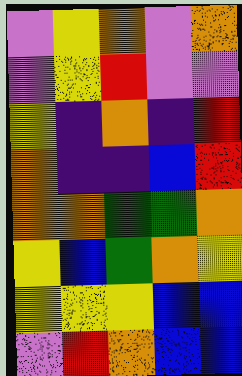[["violet", "yellow", "orange", "violet", "orange"], ["violet", "yellow", "red", "violet", "violet"], ["yellow", "indigo", "orange", "indigo", "red"], ["orange", "indigo", "indigo", "blue", "red"], ["orange", "orange", "green", "green", "orange"], ["yellow", "blue", "green", "orange", "yellow"], ["yellow", "yellow", "yellow", "blue", "blue"], ["violet", "red", "orange", "blue", "blue"]]